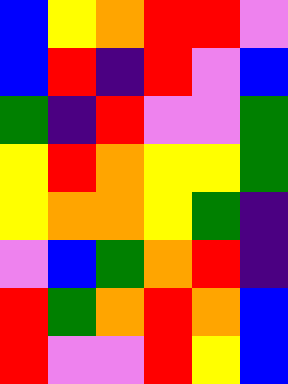[["blue", "yellow", "orange", "red", "red", "violet"], ["blue", "red", "indigo", "red", "violet", "blue"], ["green", "indigo", "red", "violet", "violet", "green"], ["yellow", "red", "orange", "yellow", "yellow", "green"], ["yellow", "orange", "orange", "yellow", "green", "indigo"], ["violet", "blue", "green", "orange", "red", "indigo"], ["red", "green", "orange", "red", "orange", "blue"], ["red", "violet", "violet", "red", "yellow", "blue"]]